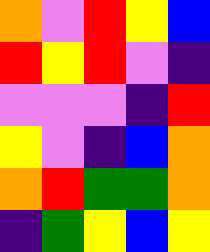[["orange", "violet", "red", "yellow", "blue"], ["red", "yellow", "red", "violet", "indigo"], ["violet", "violet", "violet", "indigo", "red"], ["yellow", "violet", "indigo", "blue", "orange"], ["orange", "red", "green", "green", "orange"], ["indigo", "green", "yellow", "blue", "yellow"]]